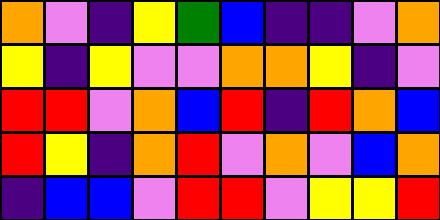[["orange", "violet", "indigo", "yellow", "green", "blue", "indigo", "indigo", "violet", "orange"], ["yellow", "indigo", "yellow", "violet", "violet", "orange", "orange", "yellow", "indigo", "violet"], ["red", "red", "violet", "orange", "blue", "red", "indigo", "red", "orange", "blue"], ["red", "yellow", "indigo", "orange", "red", "violet", "orange", "violet", "blue", "orange"], ["indigo", "blue", "blue", "violet", "red", "red", "violet", "yellow", "yellow", "red"]]